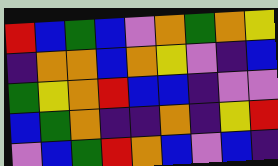[["red", "blue", "green", "blue", "violet", "orange", "green", "orange", "yellow"], ["indigo", "orange", "orange", "blue", "orange", "yellow", "violet", "indigo", "blue"], ["green", "yellow", "orange", "red", "blue", "blue", "indigo", "violet", "violet"], ["blue", "green", "orange", "indigo", "indigo", "orange", "indigo", "yellow", "red"], ["violet", "blue", "green", "red", "orange", "blue", "violet", "blue", "indigo"]]